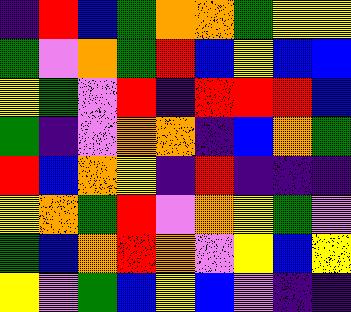[["indigo", "red", "blue", "green", "orange", "orange", "green", "yellow", "yellow"], ["green", "violet", "orange", "green", "red", "blue", "yellow", "blue", "blue"], ["yellow", "green", "violet", "red", "indigo", "red", "red", "red", "blue"], ["green", "indigo", "violet", "orange", "orange", "indigo", "blue", "orange", "green"], ["red", "blue", "orange", "yellow", "indigo", "red", "indigo", "indigo", "indigo"], ["yellow", "orange", "green", "red", "violet", "orange", "yellow", "green", "violet"], ["green", "blue", "orange", "red", "orange", "violet", "yellow", "blue", "yellow"], ["yellow", "violet", "green", "blue", "yellow", "blue", "violet", "indigo", "indigo"]]